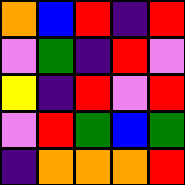[["orange", "blue", "red", "indigo", "red"], ["violet", "green", "indigo", "red", "violet"], ["yellow", "indigo", "red", "violet", "red"], ["violet", "red", "green", "blue", "green"], ["indigo", "orange", "orange", "orange", "red"]]